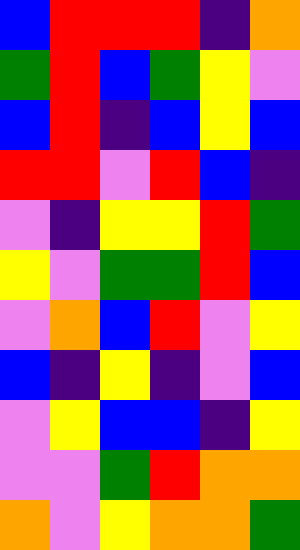[["blue", "red", "red", "red", "indigo", "orange"], ["green", "red", "blue", "green", "yellow", "violet"], ["blue", "red", "indigo", "blue", "yellow", "blue"], ["red", "red", "violet", "red", "blue", "indigo"], ["violet", "indigo", "yellow", "yellow", "red", "green"], ["yellow", "violet", "green", "green", "red", "blue"], ["violet", "orange", "blue", "red", "violet", "yellow"], ["blue", "indigo", "yellow", "indigo", "violet", "blue"], ["violet", "yellow", "blue", "blue", "indigo", "yellow"], ["violet", "violet", "green", "red", "orange", "orange"], ["orange", "violet", "yellow", "orange", "orange", "green"]]